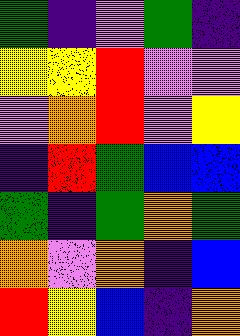[["green", "indigo", "violet", "green", "indigo"], ["yellow", "yellow", "red", "violet", "violet"], ["violet", "orange", "red", "violet", "yellow"], ["indigo", "red", "green", "blue", "blue"], ["green", "indigo", "green", "orange", "green"], ["orange", "violet", "orange", "indigo", "blue"], ["red", "yellow", "blue", "indigo", "orange"]]